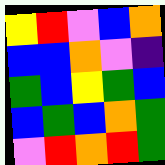[["yellow", "red", "violet", "blue", "orange"], ["blue", "blue", "orange", "violet", "indigo"], ["green", "blue", "yellow", "green", "blue"], ["blue", "green", "blue", "orange", "green"], ["violet", "red", "orange", "red", "green"]]